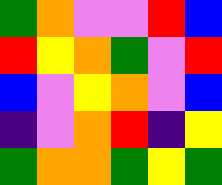[["green", "orange", "violet", "violet", "red", "blue"], ["red", "yellow", "orange", "green", "violet", "red"], ["blue", "violet", "yellow", "orange", "violet", "blue"], ["indigo", "violet", "orange", "red", "indigo", "yellow"], ["green", "orange", "orange", "green", "yellow", "green"]]